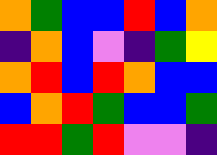[["orange", "green", "blue", "blue", "red", "blue", "orange"], ["indigo", "orange", "blue", "violet", "indigo", "green", "yellow"], ["orange", "red", "blue", "red", "orange", "blue", "blue"], ["blue", "orange", "red", "green", "blue", "blue", "green"], ["red", "red", "green", "red", "violet", "violet", "indigo"]]